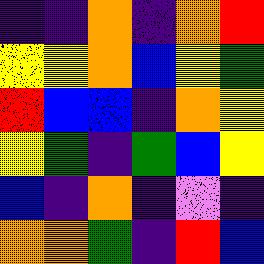[["indigo", "indigo", "orange", "indigo", "orange", "red"], ["yellow", "yellow", "orange", "blue", "yellow", "green"], ["red", "blue", "blue", "indigo", "orange", "yellow"], ["yellow", "green", "indigo", "green", "blue", "yellow"], ["blue", "indigo", "orange", "indigo", "violet", "indigo"], ["orange", "orange", "green", "indigo", "red", "blue"]]